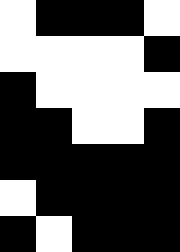[["white", "black", "black", "black", "white"], ["white", "white", "white", "white", "black"], ["black", "white", "white", "white", "white"], ["black", "black", "white", "white", "black"], ["black", "black", "black", "black", "black"], ["white", "black", "black", "black", "black"], ["black", "white", "black", "black", "black"]]